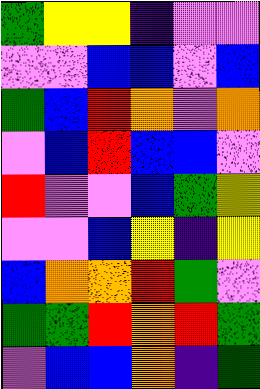[["green", "yellow", "yellow", "indigo", "violet", "violet"], ["violet", "violet", "blue", "blue", "violet", "blue"], ["green", "blue", "red", "orange", "violet", "orange"], ["violet", "blue", "red", "blue", "blue", "violet"], ["red", "violet", "violet", "blue", "green", "yellow"], ["violet", "violet", "blue", "yellow", "indigo", "yellow"], ["blue", "orange", "orange", "red", "green", "violet"], ["green", "green", "red", "orange", "red", "green"], ["violet", "blue", "blue", "orange", "indigo", "green"]]